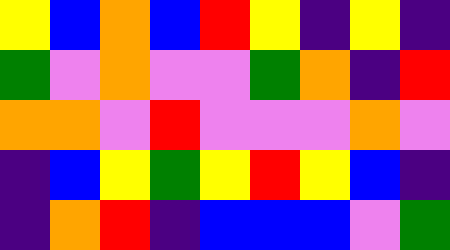[["yellow", "blue", "orange", "blue", "red", "yellow", "indigo", "yellow", "indigo"], ["green", "violet", "orange", "violet", "violet", "green", "orange", "indigo", "red"], ["orange", "orange", "violet", "red", "violet", "violet", "violet", "orange", "violet"], ["indigo", "blue", "yellow", "green", "yellow", "red", "yellow", "blue", "indigo"], ["indigo", "orange", "red", "indigo", "blue", "blue", "blue", "violet", "green"]]